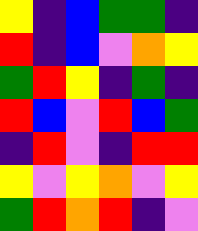[["yellow", "indigo", "blue", "green", "green", "indigo"], ["red", "indigo", "blue", "violet", "orange", "yellow"], ["green", "red", "yellow", "indigo", "green", "indigo"], ["red", "blue", "violet", "red", "blue", "green"], ["indigo", "red", "violet", "indigo", "red", "red"], ["yellow", "violet", "yellow", "orange", "violet", "yellow"], ["green", "red", "orange", "red", "indigo", "violet"]]